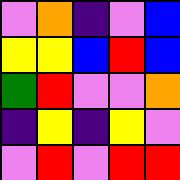[["violet", "orange", "indigo", "violet", "blue"], ["yellow", "yellow", "blue", "red", "blue"], ["green", "red", "violet", "violet", "orange"], ["indigo", "yellow", "indigo", "yellow", "violet"], ["violet", "red", "violet", "red", "red"]]